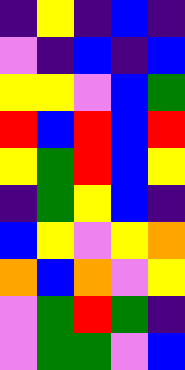[["indigo", "yellow", "indigo", "blue", "indigo"], ["violet", "indigo", "blue", "indigo", "blue"], ["yellow", "yellow", "violet", "blue", "green"], ["red", "blue", "red", "blue", "red"], ["yellow", "green", "red", "blue", "yellow"], ["indigo", "green", "yellow", "blue", "indigo"], ["blue", "yellow", "violet", "yellow", "orange"], ["orange", "blue", "orange", "violet", "yellow"], ["violet", "green", "red", "green", "indigo"], ["violet", "green", "green", "violet", "blue"]]